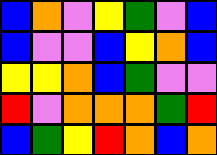[["blue", "orange", "violet", "yellow", "green", "violet", "blue"], ["blue", "violet", "violet", "blue", "yellow", "orange", "blue"], ["yellow", "yellow", "orange", "blue", "green", "violet", "violet"], ["red", "violet", "orange", "orange", "orange", "green", "red"], ["blue", "green", "yellow", "red", "orange", "blue", "orange"]]